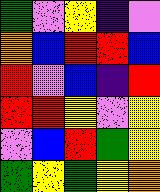[["green", "violet", "yellow", "indigo", "violet"], ["orange", "blue", "red", "red", "blue"], ["red", "violet", "blue", "indigo", "red"], ["red", "red", "yellow", "violet", "yellow"], ["violet", "blue", "red", "green", "yellow"], ["green", "yellow", "green", "yellow", "orange"]]